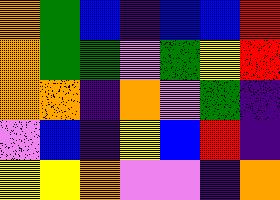[["orange", "green", "blue", "indigo", "blue", "blue", "red"], ["orange", "green", "green", "violet", "green", "yellow", "red"], ["orange", "orange", "indigo", "orange", "violet", "green", "indigo"], ["violet", "blue", "indigo", "yellow", "blue", "red", "indigo"], ["yellow", "yellow", "orange", "violet", "violet", "indigo", "orange"]]